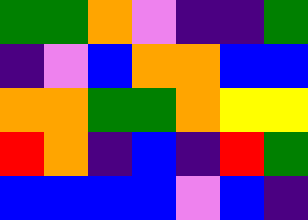[["green", "green", "orange", "violet", "indigo", "indigo", "green"], ["indigo", "violet", "blue", "orange", "orange", "blue", "blue"], ["orange", "orange", "green", "green", "orange", "yellow", "yellow"], ["red", "orange", "indigo", "blue", "indigo", "red", "green"], ["blue", "blue", "blue", "blue", "violet", "blue", "indigo"]]